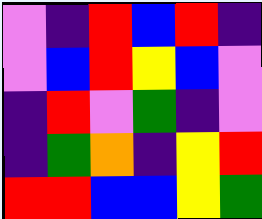[["violet", "indigo", "red", "blue", "red", "indigo"], ["violet", "blue", "red", "yellow", "blue", "violet"], ["indigo", "red", "violet", "green", "indigo", "violet"], ["indigo", "green", "orange", "indigo", "yellow", "red"], ["red", "red", "blue", "blue", "yellow", "green"]]